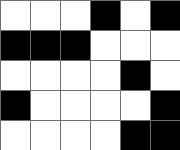[["white", "white", "white", "black", "white", "black"], ["black", "black", "black", "white", "white", "white"], ["white", "white", "white", "white", "black", "white"], ["black", "white", "white", "white", "white", "black"], ["white", "white", "white", "white", "black", "black"]]